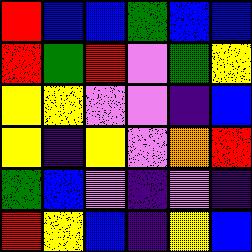[["red", "blue", "blue", "green", "blue", "blue"], ["red", "green", "red", "violet", "green", "yellow"], ["yellow", "yellow", "violet", "violet", "indigo", "blue"], ["yellow", "indigo", "yellow", "violet", "orange", "red"], ["green", "blue", "violet", "indigo", "violet", "indigo"], ["red", "yellow", "blue", "indigo", "yellow", "blue"]]